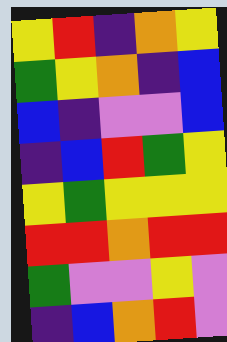[["yellow", "red", "indigo", "orange", "yellow"], ["green", "yellow", "orange", "indigo", "blue"], ["blue", "indigo", "violet", "violet", "blue"], ["indigo", "blue", "red", "green", "yellow"], ["yellow", "green", "yellow", "yellow", "yellow"], ["red", "red", "orange", "red", "red"], ["green", "violet", "violet", "yellow", "violet"], ["indigo", "blue", "orange", "red", "violet"]]